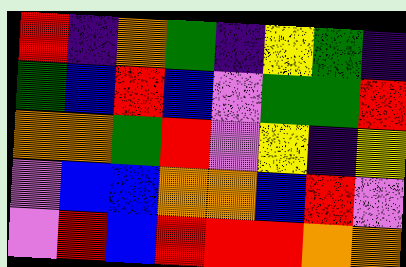[["red", "indigo", "orange", "green", "indigo", "yellow", "green", "indigo"], ["green", "blue", "red", "blue", "violet", "green", "green", "red"], ["orange", "orange", "green", "red", "violet", "yellow", "indigo", "yellow"], ["violet", "blue", "blue", "orange", "orange", "blue", "red", "violet"], ["violet", "red", "blue", "red", "red", "red", "orange", "orange"]]